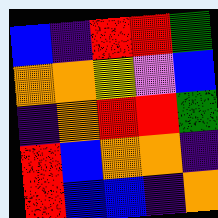[["blue", "indigo", "red", "red", "green"], ["orange", "orange", "yellow", "violet", "blue"], ["indigo", "orange", "red", "red", "green"], ["red", "blue", "orange", "orange", "indigo"], ["red", "blue", "blue", "indigo", "orange"]]